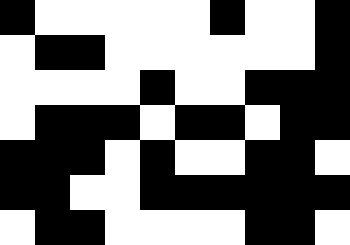[["black", "white", "white", "white", "white", "white", "black", "white", "white", "black"], ["white", "black", "black", "white", "white", "white", "white", "white", "white", "black"], ["white", "white", "white", "white", "black", "white", "white", "black", "black", "black"], ["white", "black", "black", "black", "white", "black", "black", "white", "black", "black"], ["black", "black", "black", "white", "black", "white", "white", "black", "black", "white"], ["black", "black", "white", "white", "black", "black", "black", "black", "black", "black"], ["white", "black", "black", "white", "white", "white", "white", "black", "black", "white"]]